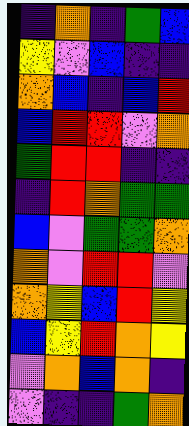[["indigo", "orange", "indigo", "green", "blue"], ["yellow", "violet", "blue", "indigo", "indigo"], ["orange", "blue", "indigo", "blue", "red"], ["blue", "red", "red", "violet", "orange"], ["green", "red", "red", "indigo", "indigo"], ["indigo", "red", "orange", "green", "green"], ["blue", "violet", "green", "green", "orange"], ["orange", "violet", "red", "red", "violet"], ["orange", "yellow", "blue", "red", "yellow"], ["blue", "yellow", "red", "orange", "yellow"], ["violet", "orange", "blue", "orange", "indigo"], ["violet", "indigo", "indigo", "green", "orange"]]